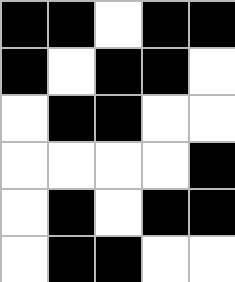[["black", "black", "white", "black", "black"], ["black", "white", "black", "black", "white"], ["white", "black", "black", "white", "white"], ["white", "white", "white", "white", "black"], ["white", "black", "white", "black", "black"], ["white", "black", "black", "white", "white"]]